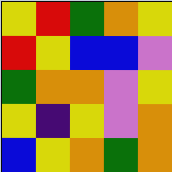[["yellow", "red", "green", "orange", "yellow"], ["red", "yellow", "blue", "blue", "violet"], ["green", "orange", "orange", "violet", "yellow"], ["yellow", "indigo", "yellow", "violet", "orange"], ["blue", "yellow", "orange", "green", "orange"]]